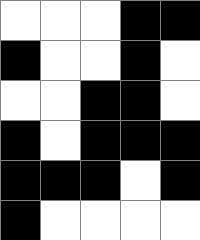[["white", "white", "white", "black", "black"], ["black", "white", "white", "black", "white"], ["white", "white", "black", "black", "white"], ["black", "white", "black", "black", "black"], ["black", "black", "black", "white", "black"], ["black", "white", "white", "white", "white"]]